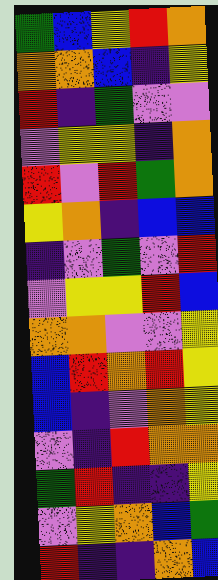[["green", "blue", "yellow", "red", "orange"], ["orange", "orange", "blue", "indigo", "yellow"], ["red", "indigo", "green", "violet", "violet"], ["violet", "yellow", "yellow", "indigo", "orange"], ["red", "violet", "red", "green", "orange"], ["yellow", "orange", "indigo", "blue", "blue"], ["indigo", "violet", "green", "violet", "red"], ["violet", "yellow", "yellow", "red", "blue"], ["orange", "orange", "violet", "violet", "yellow"], ["blue", "red", "orange", "red", "yellow"], ["blue", "indigo", "violet", "orange", "yellow"], ["violet", "indigo", "red", "orange", "orange"], ["green", "red", "indigo", "indigo", "yellow"], ["violet", "yellow", "orange", "blue", "green"], ["red", "indigo", "indigo", "orange", "blue"]]